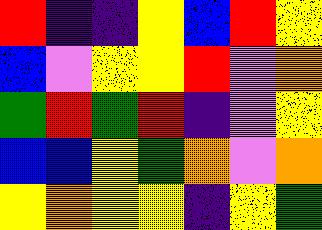[["red", "indigo", "indigo", "yellow", "blue", "red", "yellow"], ["blue", "violet", "yellow", "yellow", "red", "violet", "orange"], ["green", "red", "green", "red", "indigo", "violet", "yellow"], ["blue", "blue", "yellow", "green", "orange", "violet", "orange"], ["yellow", "orange", "yellow", "yellow", "indigo", "yellow", "green"]]